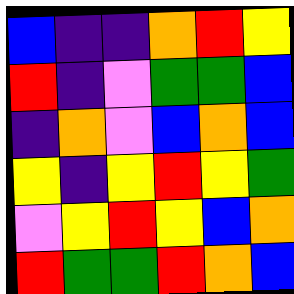[["blue", "indigo", "indigo", "orange", "red", "yellow"], ["red", "indigo", "violet", "green", "green", "blue"], ["indigo", "orange", "violet", "blue", "orange", "blue"], ["yellow", "indigo", "yellow", "red", "yellow", "green"], ["violet", "yellow", "red", "yellow", "blue", "orange"], ["red", "green", "green", "red", "orange", "blue"]]